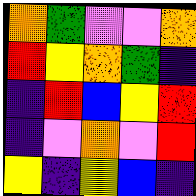[["orange", "green", "violet", "violet", "orange"], ["red", "yellow", "orange", "green", "indigo"], ["indigo", "red", "blue", "yellow", "red"], ["indigo", "violet", "orange", "violet", "red"], ["yellow", "indigo", "yellow", "blue", "indigo"]]